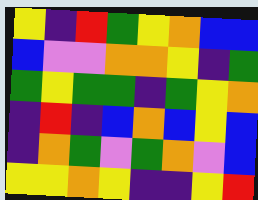[["yellow", "indigo", "red", "green", "yellow", "orange", "blue", "blue"], ["blue", "violet", "violet", "orange", "orange", "yellow", "indigo", "green"], ["green", "yellow", "green", "green", "indigo", "green", "yellow", "orange"], ["indigo", "red", "indigo", "blue", "orange", "blue", "yellow", "blue"], ["indigo", "orange", "green", "violet", "green", "orange", "violet", "blue"], ["yellow", "yellow", "orange", "yellow", "indigo", "indigo", "yellow", "red"]]